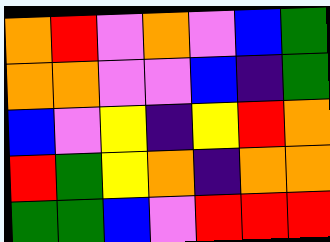[["orange", "red", "violet", "orange", "violet", "blue", "green"], ["orange", "orange", "violet", "violet", "blue", "indigo", "green"], ["blue", "violet", "yellow", "indigo", "yellow", "red", "orange"], ["red", "green", "yellow", "orange", "indigo", "orange", "orange"], ["green", "green", "blue", "violet", "red", "red", "red"]]